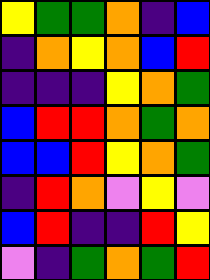[["yellow", "green", "green", "orange", "indigo", "blue"], ["indigo", "orange", "yellow", "orange", "blue", "red"], ["indigo", "indigo", "indigo", "yellow", "orange", "green"], ["blue", "red", "red", "orange", "green", "orange"], ["blue", "blue", "red", "yellow", "orange", "green"], ["indigo", "red", "orange", "violet", "yellow", "violet"], ["blue", "red", "indigo", "indigo", "red", "yellow"], ["violet", "indigo", "green", "orange", "green", "red"]]